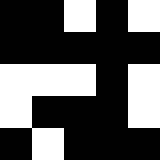[["black", "black", "white", "black", "white"], ["black", "black", "black", "black", "black"], ["white", "white", "white", "black", "white"], ["white", "black", "black", "black", "white"], ["black", "white", "black", "black", "black"]]